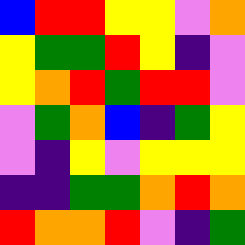[["blue", "red", "red", "yellow", "yellow", "violet", "orange"], ["yellow", "green", "green", "red", "yellow", "indigo", "violet"], ["yellow", "orange", "red", "green", "red", "red", "violet"], ["violet", "green", "orange", "blue", "indigo", "green", "yellow"], ["violet", "indigo", "yellow", "violet", "yellow", "yellow", "yellow"], ["indigo", "indigo", "green", "green", "orange", "red", "orange"], ["red", "orange", "orange", "red", "violet", "indigo", "green"]]